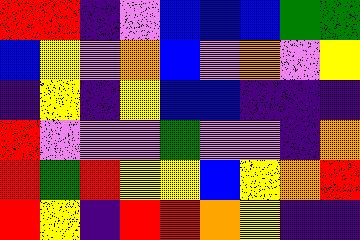[["red", "red", "indigo", "violet", "blue", "blue", "blue", "green", "green"], ["blue", "yellow", "violet", "orange", "blue", "violet", "orange", "violet", "yellow"], ["indigo", "yellow", "indigo", "yellow", "blue", "blue", "indigo", "indigo", "indigo"], ["red", "violet", "violet", "violet", "green", "violet", "violet", "indigo", "orange"], ["red", "green", "red", "yellow", "yellow", "blue", "yellow", "orange", "red"], ["red", "yellow", "indigo", "red", "red", "orange", "yellow", "indigo", "indigo"]]